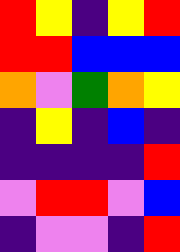[["red", "yellow", "indigo", "yellow", "red"], ["red", "red", "blue", "blue", "blue"], ["orange", "violet", "green", "orange", "yellow"], ["indigo", "yellow", "indigo", "blue", "indigo"], ["indigo", "indigo", "indigo", "indigo", "red"], ["violet", "red", "red", "violet", "blue"], ["indigo", "violet", "violet", "indigo", "red"]]